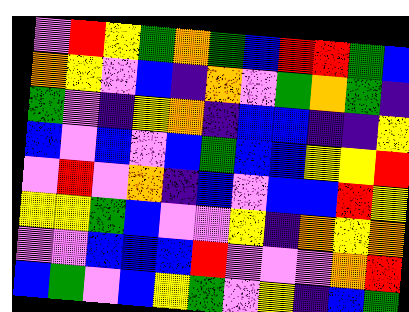[["violet", "red", "yellow", "green", "orange", "green", "blue", "red", "red", "green", "blue"], ["orange", "yellow", "violet", "blue", "indigo", "orange", "violet", "green", "orange", "green", "indigo"], ["green", "violet", "indigo", "yellow", "orange", "indigo", "blue", "blue", "indigo", "indigo", "yellow"], ["blue", "violet", "blue", "violet", "blue", "green", "blue", "blue", "yellow", "yellow", "red"], ["violet", "red", "violet", "orange", "indigo", "blue", "violet", "blue", "blue", "red", "yellow"], ["yellow", "yellow", "green", "blue", "violet", "violet", "yellow", "indigo", "orange", "yellow", "orange"], ["violet", "violet", "blue", "blue", "blue", "red", "violet", "violet", "violet", "orange", "red"], ["blue", "green", "violet", "blue", "yellow", "green", "violet", "yellow", "indigo", "blue", "green"]]